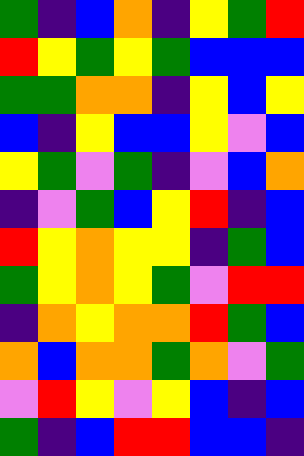[["green", "indigo", "blue", "orange", "indigo", "yellow", "green", "red"], ["red", "yellow", "green", "yellow", "green", "blue", "blue", "blue"], ["green", "green", "orange", "orange", "indigo", "yellow", "blue", "yellow"], ["blue", "indigo", "yellow", "blue", "blue", "yellow", "violet", "blue"], ["yellow", "green", "violet", "green", "indigo", "violet", "blue", "orange"], ["indigo", "violet", "green", "blue", "yellow", "red", "indigo", "blue"], ["red", "yellow", "orange", "yellow", "yellow", "indigo", "green", "blue"], ["green", "yellow", "orange", "yellow", "green", "violet", "red", "red"], ["indigo", "orange", "yellow", "orange", "orange", "red", "green", "blue"], ["orange", "blue", "orange", "orange", "green", "orange", "violet", "green"], ["violet", "red", "yellow", "violet", "yellow", "blue", "indigo", "blue"], ["green", "indigo", "blue", "red", "red", "blue", "blue", "indigo"]]